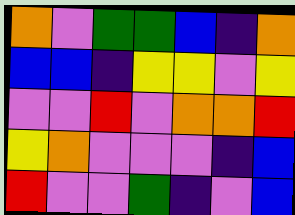[["orange", "violet", "green", "green", "blue", "indigo", "orange"], ["blue", "blue", "indigo", "yellow", "yellow", "violet", "yellow"], ["violet", "violet", "red", "violet", "orange", "orange", "red"], ["yellow", "orange", "violet", "violet", "violet", "indigo", "blue"], ["red", "violet", "violet", "green", "indigo", "violet", "blue"]]